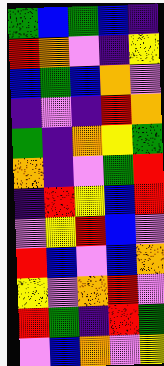[["green", "blue", "green", "blue", "indigo"], ["red", "orange", "violet", "indigo", "yellow"], ["blue", "green", "blue", "orange", "violet"], ["indigo", "violet", "indigo", "red", "orange"], ["green", "indigo", "orange", "yellow", "green"], ["orange", "indigo", "violet", "green", "red"], ["indigo", "red", "yellow", "blue", "red"], ["violet", "yellow", "red", "blue", "violet"], ["red", "blue", "violet", "blue", "orange"], ["yellow", "violet", "orange", "red", "violet"], ["red", "green", "indigo", "red", "green"], ["violet", "blue", "orange", "violet", "yellow"]]